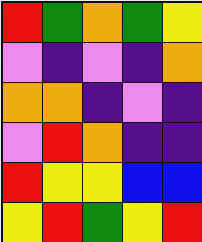[["red", "green", "orange", "green", "yellow"], ["violet", "indigo", "violet", "indigo", "orange"], ["orange", "orange", "indigo", "violet", "indigo"], ["violet", "red", "orange", "indigo", "indigo"], ["red", "yellow", "yellow", "blue", "blue"], ["yellow", "red", "green", "yellow", "red"]]